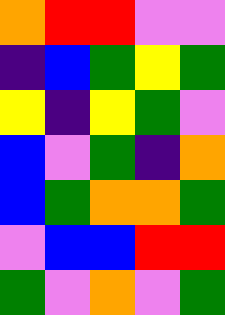[["orange", "red", "red", "violet", "violet"], ["indigo", "blue", "green", "yellow", "green"], ["yellow", "indigo", "yellow", "green", "violet"], ["blue", "violet", "green", "indigo", "orange"], ["blue", "green", "orange", "orange", "green"], ["violet", "blue", "blue", "red", "red"], ["green", "violet", "orange", "violet", "green"]]